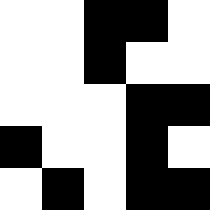[["white", "white", "black", "black", "white"], ["white", "white", "black", "white", "white"], ["white", "white", "white", "black", "black"], ["black", "white", "white", "black", "white"], ["white", "black", "white", "black", "black"]]